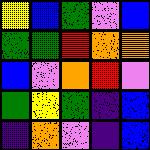[["yellow", "blue", "green", "violet", "blue"], ["green", "green", "red", "orange", "orange"], ["blue", "violet", "orange", "red", "violet"], ["green", "yellow", "green", "indigo", "blue"], ["indigo", "orange", "violet", "indigo", "blue"]]